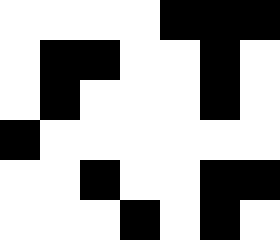[["white", "white", "white", "white", "black", "black", "black"], ["white", "black", "black", "white", "white", "black", "white"], ["white", "black", "white", "white", "white", "black", "white"], ["black", "white", "white", "white", "white", "white", "white"], ["white", "white", "black", "white", "white", "black", "black"], ["white", "white", "white", "black", "white", "black", "white"]]